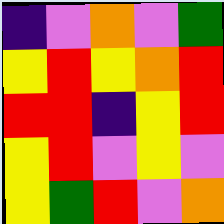[["indigo", "violet", "orange", "violet", "green"], ["yellow", "red", "yellow", "orange", "red"], ["red", "red", "indigo", "yellow", "red"], ["yellow", "red", "violet", "yellow", "violet"], ["yellow", "green", "red", "violet", "orange"]]